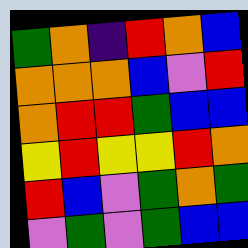[["green", "orange", "indigo", "red", "orange", "blue"], ["orange", "orange", "orange", "blue", "violet", "red"], ["orange", "red", "red", "green", "blue", "blue"], ["yellow", "red", "yellow", "yellow", "red", "orange"], ["red", "blue", "violet", "green", "orange", "green"], ["violet", "green", "violet", "green", "blue", "blue"]]